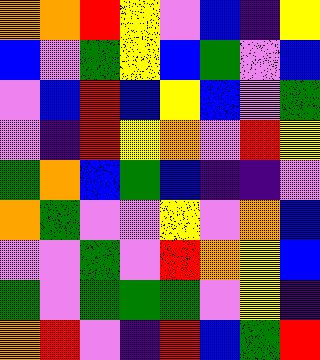[["orange", "orange", "red", "yellow", "violet", "blue", "indigo", "yellow"], ["blue", "violet", "green", "yellow", "blue", "green", "violet", "blue"], ["violet", "blue", "red", "blue", "yellow", "blue", "violet", "green"], ["violet", "indigo", "red", "yellow", "orange", "violet", "red", "yellow"], ["green", "orange", "blue", "green", "blue", "indigo", "indigo", "violet"], ["orange", "green", "violet", "violet", "yellow", "violet", "orange", "blue"], ["violet", "violet", "green", "violet", "red", "orange", "yellow", "blue"], ["green", "violet", "green", "green", "green", "violet", "yellow", "indigo"], ["orange", "red", "violet", "indigo", "red", "blue", "green", "red"]]